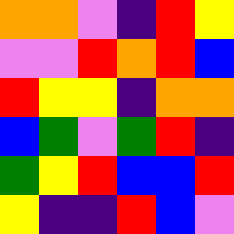[["orange", "orange", "violet", "indigo", "red", "yellow"], ["violet", "violet", "red", "orange", "red", "blue"], ["red", "yellow", "yellow", "indigo", "orange", "orange"], ["blue", "green", "violet", "green", "red", "indigo"], ["green", "yellow", "red", "blue", "blue", "red"], ["yellow", "indigo", "indigo", "red", "blue", "violet"]]